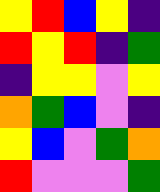[["yellow", "red", "blue", "yellow", "indigo"], ["red", "yellow", "red", "indigo", "green"], ["indigo", "yellow", "yellow", "violet", "yellow"], ["orange", "green", "blue", "violet", "indigo"], ["yellow", "blue", "violet", "green", "orange"], ["red", "violet", "violet", "violet", "green"]]